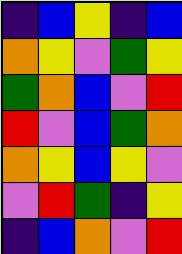[["indigo", "blue", "yellow", "indigo", "blue"], ["orange", "yellow", "violet", "green", "yellow"], ["green", "orange", "blue", "violet", "red"], ["red", "violet", "blue", "green", "orange"], ["orange", "yellow", "blue", "yellow", "violet"], ["violet", "red", "green", "indigo", "yellow"], ["indigo", "blue", "orange", "violet", "red"]]